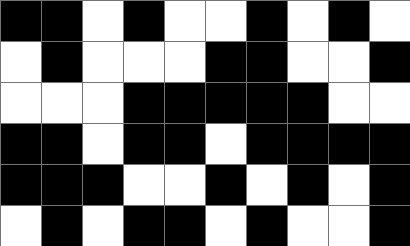[["black", "black", "white", "black", "white", "white", "black", "white", "black", "white"], ["white", "black", "white", "white", "white", "black", "black", "white", "white", "black"], ["white", "white", "white", "black", "black", "black", "black", "black", "white", "white"], ["black", "black", "white", "black", "black", "white", "black", "black", "black", "black"], ["black", "black", "black", "white", "white", "black", "white", "black", "white", "black"], ["white", "black", "white", "black", "black", "white", "black", "white", "white", "black"]]